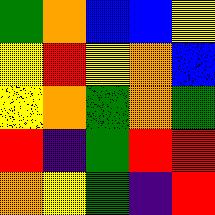[["green", "orange", "blue", "blue", "yellow"], ["yellow", "red", "yellow", "orange", "blue"], ["yellow", "orange", "green", "orange", "green"], ["red", "indigo", "green", "red", "red"], ["orange", "yellow", "green", "indigo", "red"]]